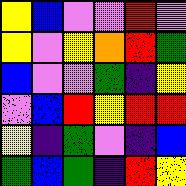[["yellow", "blue", "violet", "violet", "red", "violet"], ["yellow", "violet", "yellow", "orange", "red", "green"], ["blue", "violet", "violet", "green", "indigo", "yellow"], ["violet", "blue", "red", "yellow", "red", "red"], ["yellow", "indigo", "green", "violet", "indigo", "blue"], ["green", "blue", "green", "indigo", "red", "yellow"]]